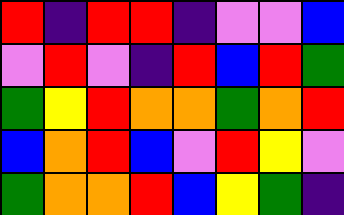[["red", "indigo", "red", "red", "indigo", "violet", "violet", "blue"], ["violet", "red", "violet", "indigo", "red", "blue", "red", "green"], ["green", "yellow", "red", "orange", "orange", "green", "orange", "red"], ["blue", "orange", "red", "blue", "violet", "red", "yellow", "violet"], ["green", "orange", "orange", "red", "blue", "yellow", "green", "indigo"]]